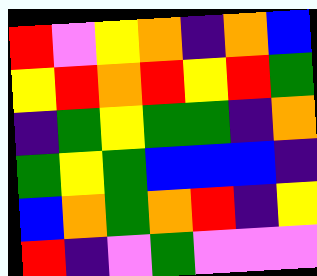[["red", "violet", "yellow", "orange", "indigo", "orange", "blue"], ["yellow", "red", "orange", "red", "yellow", "red", "green"], ["indigo", "green", "yellow", "green", "green", "indigo", "orange"], ["green", "yellow", "green", "blue", "blue", "blue", "indigo"], ["blue", "orange", "green", "orange", "red", "indigo", "yellow"], ["red", "indigo", "violet", "green", "violet", "violet", "violet"]]